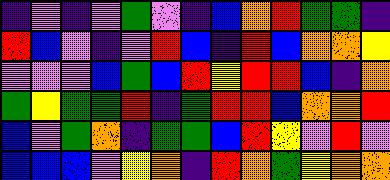[["indigo", "violet", "indigo", "violet", "green", "violet", "indigo", "blue", "orange", "red", "green", "green", "indigo"], ["red", "blue", "violet", "indigo", "violet", "red", "blue", "indigo", "red", "blue", "orange", "orange", "yellow"], ["violet", "violet", "violet", "blue", "green", "blue", "red", "yellow", "red", "red", "blue", "indigo", "orange"], ["green", "yellow", "green", "green", "red", "indigo", "green", "red", "red", "blue", "orange", "orange", "red"], ["blue", "violet", "green", "orange", "indigo", "green", "green", "blue", "red", "yellow", "violet", "red", "violet"], ["blue", "blue", "blue", "violet", "yellow", "orange", "indigo", "red", "orange", "green", "yellow", "orange", "orange"]]